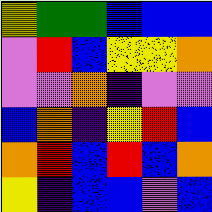[["yellow", "green", "green", "blue", "blue", "blue"], ["violet", "red", "blue", "yellow", "yellow", "orange"], ["violet", "violet", "orange", "indigo", "violet", "violet"], ["blue", "orange", "indigo", "yellow", "red", "blue"], ["orange", "red", "blue", "red", "blue", "orange"], ["yellow", "indigo", "blue", "blue", "violet", "blue"]]